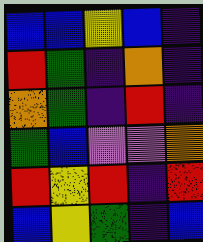[["blue", "blue", "yellow", "blue", "indigo"], ["red", "green", "indigo", "orange", "indigo"], ["orange", "green", "indigo", "red", "indigo"], ["green", "blue", "violet", "violet", "orange"], ["red", "yellow", "red", "indigo", "red"], ["blue", "yellow", "green", "indigo", "blue"]]